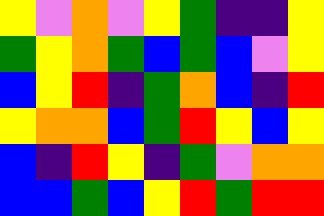[["yellow", "violet", "orange", "violet", "yellow", "green", "indigo", "indigo", "yellow"], ["green", "yellow", "orange", "green", "blue", "green", "blue", "violet", "yellow"], ["blue", "yellow", "red", "indigo", "green", "orange", "blue", "indigo", "red"], ["yellow", "orange", "orange", "blue", "green", "red", "yellow", "blue", "yellow"], ["blue", "indigo", "red", "yellow", "indigo", "green", "violet", "orange", "orange"], ["blue", "blue", "green", "blue", "yellow", "red", "green", "red", "red"]]